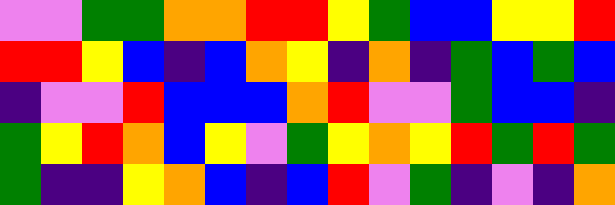[["violet", "violet", "green", "green", "orange", "orange", "red", "red", "yellow", "green", "blue", "blue", "yellow", "yellow", "red"], ["red", "red", "yellow", "blue", "indigo", "blue", "orange", "yellow", "indigo", "orange", "indigo", "green", "blue", "green", "blue"], ["indigo", "violet", "violet", "red", "blue", "blue", "blue", "orange", "red", "violet", "violet", "green", "blue", "blue", "indigo"], ["green", "yellow", "red", "orange", "blue", "yellow", "violet", "green", "yellow", "orange", "yellow", "red", "green", "red", "green"], ["green", "indigo", "indigo", "yellow", "orange", "blue", "indigo", "blue", "red", "violet", "green", "indigo", "violet", "indigo", "orange"]]